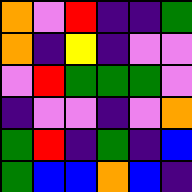[["orange", "violet", "red", "indigo", "indigo", "green"], ["orange", "indigo", "yellow", "indigo", "violet", "violet"], ["violet", "red", "green", "green", "green", "violet"], ["indigo", "violet", "violet", "indigo", "violet", "orange"], ["green", "red", "indigo", "green", "indigo", "blue"], ["green", "blue", "blue", "orange", "blue", "indigo"]]